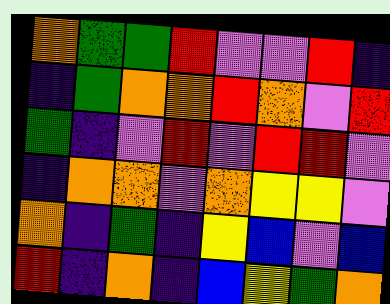[["orange", "green", "green", "red", "violet", "violet", "red", "indigo"], ["indigo", "green", "orange", "orange", "red", "orange", "violet", "red"], ["green", "indigo", "violet", "red", "violet", "red", "red", "violet"], ["indigo", "orange", "orange", "violet", "orange", "yellow", "yellow", "violet"], ["orange", "indigo", "green", "indigo", "yellow", "blue", "violet", "blue"], ["red", "indigo", "orange", "indigo", "blue", "yellow", "green", "orange"]]